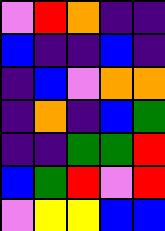[["violet", "red", "orange", "indigo", "indigo"], ["blue", "indigo", "indigo", "blue", "indigo"], ["indigo", "blue", "violet", "orange", "orange"], ["indigo", "orange", "indigo", "blue", "green"], ["indigo", "indigo", "green", "green", "red"], ["blue", "green", "red", "violet", "red"], ["violet", "yellow", "yellow", "blue", "blue"]]